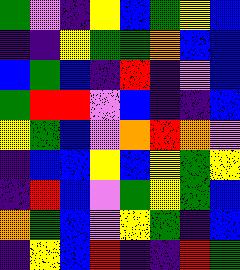[["green", "violet", "indigo", "yellow", "blue", "green", "yellow", "blue"], ["indigo", "indigo", "yellow", "green", "green", "orange", "blue", "blue"], ["blue", "green", "blue", "indigo", "red", "indigo", "violet", "blue"], ["green", "red", "red", "violet", "blue", "indigo", "indigo", "blue"], ["yellow", "green", "blue", "violet", "orange", "red", "orange", "violet"], ["indigo", "blue", "blue", "yellow", "blue", "yellow", "green", "yellow"], ["indigo", "red", "blue", "violet", "green", "yellow", "green", "blue"], ["orange", "green", "blue", "violet", "yellow", "green", "indigo", "blue"], ["indigo", "yellow", "blue", "red", "indigo", "indigo", "red", "green"]]